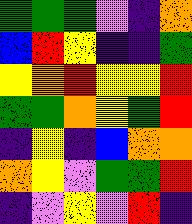[["green", "green", "green", "violet", "indigo", "orange"], ["blue", "red", "yellow", "indigo", "indigo", "green"], ["yellow", "orange", "red", "yellow", "yellow", "red"], ["green", "green", "orange", "yellow", "green", "red"], ["indigo", "yellow", "indigo", "blue", "orange", "orange"], ["orange", "yellow", "violet", "green", "green", "red"], ["indigo", "violet", "yellow", "violet", "red", "indigo"]]